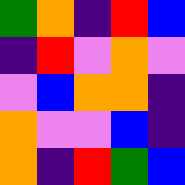[["green", "orange", "indigo", "red", "blue"], ["indigo", "red", "violet", "orange", "violet"], ["violet", "blue", "orange", "orange", "indigo"], ["orange", "violet", "violet", "blue", "indigo"], ["orange", "indigo", "red", "green", "blue"]]